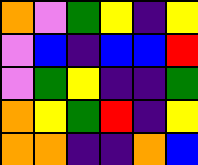[["orange", "violet", "green", "yellow", "indigo", "yellow"], ["violet", "blue", "indigo", "blue", "blue", "red"], ["violet", "green", "yellow", "indigo", "indigo", "green"], ["orange", "yellow", "green", "red", "indigo", "yellow"], ["orange", "orange", "indigo", "indigo", "orange", "blue"]]